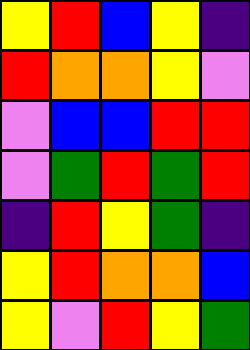[["yellow", "red", "blue", "yellow", "indigo"], ["red", "orange", "orange", "yellow", "violet"], ["violet", "blue", "blue", "red", "red"], ["violet", "green", "red", "green", "red"], ["indigo", "red", "yellow", "green", "indigo"], ["yellow", "red", "orange", "orange", "blue"], ["yellow", "violet", "red", "yellow", "green"]]